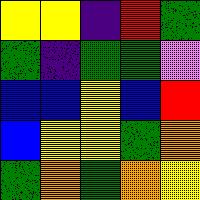[["yellow", "yellow", "indigo", "red", "green"], ["green", "indigo", "green", "green", "violet"], ["blue", "blue", "yellow", "blue", "red"], ["blue", "yellow", "yellow", "green", "orange"], ["green", "orange", "green", "orange", "yellow"]]